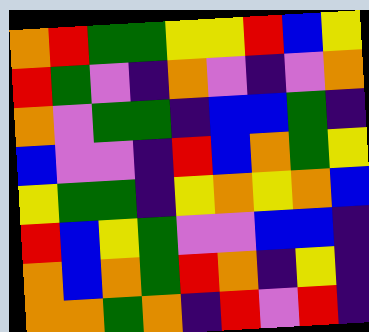[["orange", "red", "green", "green", "yellow", "yellow", "red", "blue", "yellow"], ["red", "green", "violet", "indigo", "orange", "violet", "indigo", "violet", "orange"], ["orange", "violet", "green", "green", "indigo", "blue", "blue", "green", "indigo"], ["blue", "violet", "violet", "indigo", "red", "blue", "orange", "green", "yellow"], ["yellow", "green", "green", "indigo", "yellow", "orange", "yellow", "orange", "blue"], ["red", "blue", "yellow", "green", "violet", "violet", "blue", "blue", "indigo"], ["orange", "blue", "orange", "green", "red", "orange", "indigo", "yellow", "indigo"], ["orange", "orange", "green", "orange", "indigo", "red", "violet", "red", "indigo"]]